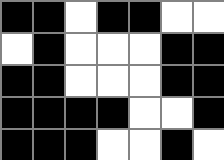[["black", "black", "white", "black", "black", "white", "white"], ["white", "black", "white", "white", "white", "black", "black"], ["black", "black", "white", "white", "white", "black", "black"], ["black", "black", "black", "black", "white", "white", "black"], ["black", "black", "black", "white", "white", "black", "white"]]